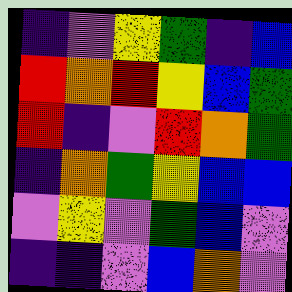[["indigo", "violet", "yellow", "green", "indigo", "blue"], ["red", "orange", "red", "yellow", "blue", "green"], ["red", "indigo", "violet", "red", "orange", "green"], ["indigo", "orange", "green", "yellow", "blue", "blue"], ["violet", "yellow", "violet", "green", "blue", "violet"], ["indigo", "indigo", "violet", "blue", "orange", "violet"]]